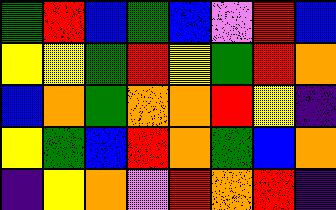[["green", "red", "blue", "green", "blue", "violet", "red", "blue"], ["yellow", "yellow", "green", "red", "yellow", "green", "red", "orange"], ["blue", "orange", "green", "orange", "orange", "red", "yellow", "indigo"], ["yellow", "green", "blue", "red", "orange", "green", "blue", "orange"], ["indigo", "yellow", "orange", "violet", "red", "orange", "red", "indigo"]]